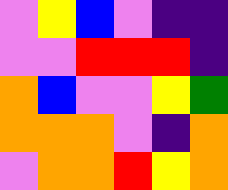[["violet", "yellow", "blue", "violet", "indigo", "indigo"], ["violet", "violet", "red", "red", "red", "indigo"], ["orange", "blue", "violet", "violet", "yellow", "green"], ["orange", "orange", "orange", "violet", "indigo", "orange"], ["violet", "orange", "orange", "red", "yellow", "orange"]]